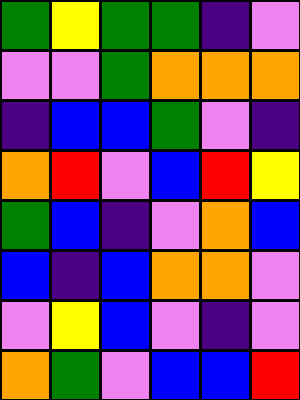[["green", "yellow", "green", "green", "indigo", "violet"], ["violet", "violet", "green", "orange", "orange", "orange"], ["indigo", "blue", "blue", "green", "violet", "indigo"], ["orange", "red", "violet", "blue", "red", "yellow"], ["green", "blue", "indigo", "violet", "orange", "blue"], ["blue", "indigo", "blue", "orange", "orange", "violet"], ["violet", "yellow", "blue", "violet", "indigo", "violet"], ["orange", "green", "violet", "blue", "blue", "red"]]